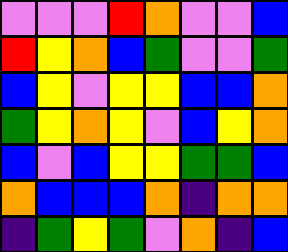[["violet", "violet", "violet", "red", "orange", "violet", "violet", "blue"], ["red", "yellow", "orange", "blue", "green", "violet", "violet", "green"], ["blue", "yellow", "violet", "yellow", "yellow", "blue", "blue", "orange"], ["green", "yellow", "orange", "yellow", "violet", "blue", "yellow", "orange"], ["blue", "violet", "blue", "yellow", "yellow", "green", "green", "blue"], ["orange", "blue", "blue", "blue", "orange", "indigo", "orange", "orange"], ["indigo", "green", "yellow", "green", "violet", "orange", "indigo", "blue"]]